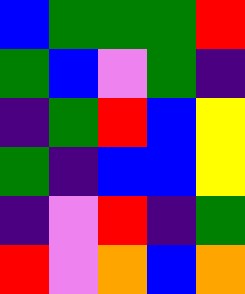[["blue", "green", "green", "green", "red"], ["green", "blue", "violet", "green", "indigo"], ["indigo", "green", "red", "blue", "yellow"], ["green", "indigo", "blue", "blue", "yellow"], ["indigo", "violet", "red", "indigo", "green"], ["red", "violet", "orange", "blue", "orange"]]